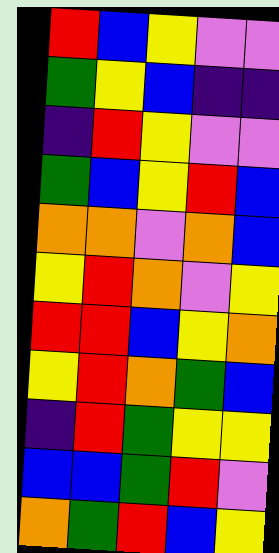[["red", "blue", "yellow", "violet", "violet"], ["green", "yellow", "blue", "indigo", "indigo"], ["indigo", "red", "yellow", "violet", "violet"], ["green", "blue", "yellow", "red", "blue"], ["orange", "orange", "violet", "orange", "blue"], ["yellow", "red", "orange", "violet", "yellow"], ["red", "red", "blue", "yellow", "orange"], ["yellow", "red", "orange", "green", "blue"], ["indigo", "red", "green", "yellow", "yellow"], ["blue", "blue", "green", "red", "violet"], ["orange", "green", "red", "blue", "yellow"]]